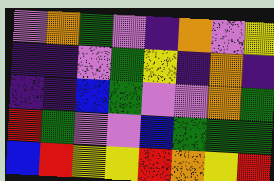[["violet", "orange", "green", "violet", "indigo", "orange", "violet", "yellow"], ["indigo", "indigo", "violet", "green", "yellow", "indigo", "orange", "indigo"], ["indigo", "indigo", "blue", "green", "violet", "violet", "orange", "green"], ["red", "green", "violet", "violet", "blue", "green", "green", "green"], ["blue", "red", "yellow", "yellow", "red", "orange", "yellow", "red"]]